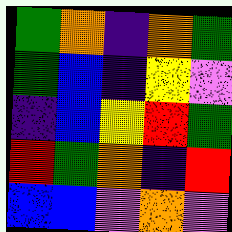[["green", "orange", "indigo", "orange", "green"], ["green", "blue", "indigo", "yellow", "violet"], ["indigo", "blue", "yellow", "red", "green"], ["red", "green", "orange", "indigo", "red"], ["blue", "blue", "violet", "orange", "violet"]]